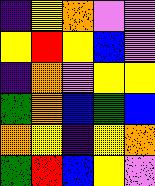[["indigo", "yellow", "orange", "violet", "violet"], ["yellow", "red", "yellow", "blue", "violet"], ["indigo", "orange", "violet", "yellow", "yellow"], ["green", "orange", "blue", "green", "blue"], ["orange", "yellow", "indigo", "yellow", "orange"], ["green", "red", "blue", "yellow", "violet"]]